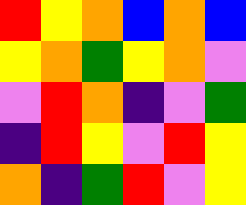[["red", "yellow", "orange", "blue", "orange", "blue"], ["yellow", "orange", "green", "yellow", "orange", "violet"], ["violet", "red", "orange", "indigo", "violet", "green"], ["indigo", "red", "yellow", "violet", "red", "yellow"], ["orange", "indigo", "green", "red", "violet", "yellow"]]